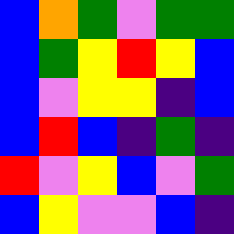[["blue", "orange", "green", "violet", "green", "green"], ["blue", "green", "yellow", "red", "yellow", "blue"], ["blue", "violet", "yellow", "yellow", "indigo", "blue"], ["blue", "red", "blue", "indigo", "green", "indigo"], ["red", "violet", "yellow", "blue", "violet", "green"], ["blue", "yellow", "violet", "violet", "blue", "indigo"]]